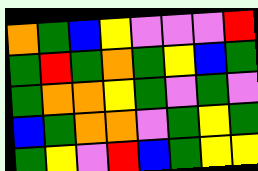[["orange", "green", "blue", "yellow", "violet", "violet", "violet", "red"], ["green", "red", "green", "orange", "green", "yellow", "blue", "green"], ["green", "orange", "orange", "yellow", "green", "violet", "green", "violet"], ["blue", "green", "orange", "orange", "violet", "green", "yellow", "green"], ["green", "yellow", "violet", "red", "blue", "green", "yellow", "yellow"]]